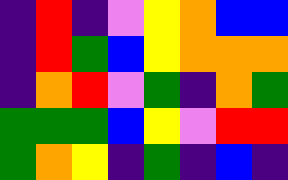[["indigo", "red", "indigo", "violet", "yellow", "orange", "blue", "blue"], ["indigo", "red", "green", "blue", "yellow", "orange", "orange", "orange"], ["indigo", "orange", "red", "violet", "green", "indigo", "orange", "green"], ["green", "green", "green", "blue", "yellow", "violet", "red", "red"], ["green", "orange", "yellow", "indigo", "green", "indigo", "blue", "indigo"]]